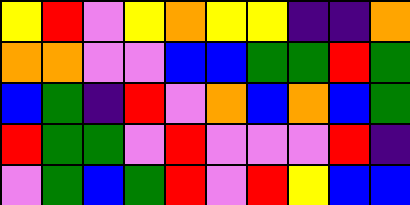[["yellow", "red", "violet", "yellow", "orange", "yellow", "yellow", "indigo", "indigo", "orange"], ["orange", "orange", "violet", "violet", "blue", "blue", "green", "green", "red", "green"], ["blue", "green", "indigo", "red", "violet", "orange", "blue", "orange", "blue", "green"], ["red", "green", "green", "violet", "red", "violet", "violet", "violet", "red", "indigo"], ["violet", "green", "blue", "green", "red", "violet", "red", "yellow", "blue", "blue"]]